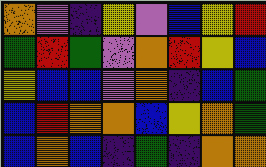[["orange", "violet", "indigo", "yellow", "violet", "blue", "yellow", "red"], ["green", "red", "green", "violet", "orange", "red", "yellow", "blue"], ["yellow", "blue", "blue", "violet", "orange", "indigo", "blue", "green"], ["blue", "red", "orange", "orange", "blue", "yellow", "orange", "green"], ["blue", "orange", "blue", "indigo", "green", "indigo", "orange", "orange"]]